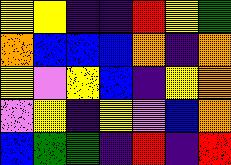[["yellow", "yellow", "indigo", "indigo", "red", "yellow", "green"], ["orange", "blue", "blue", "blue", "orange", "indigo", "orange"], ["yellow", "violet", "yellow", "blue", "indigo", "yellow", "orange"], ["violet", "yellow", "indigo", "yellow", "violet", "blue", "orange"], ["blue", "green", "green", "indigo", "red", "indigo", "red"]]